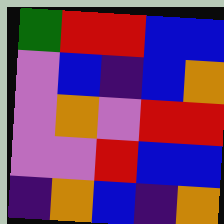[["green", "red", "red", "blue", "blue"], ["violet", "blue", "indigo", "blue", "orange"], ["violet", "orange", "violet", "red", "red"], ["violet", "violet", "red", "blue", "blue"], ["indigo", "orange", "blue", "indigo", "orange"]]